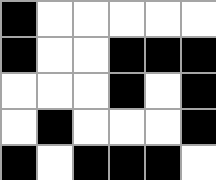[["black", "white", "white", "white", "white", "white"], ["black", "white", "white", "black", "black", "black"], ["white", "white", "white", "black", "white", "black"], ["white", "black", "white", "white", "white", "black"], ["black", "white", "black", "black", "black", "white"]]